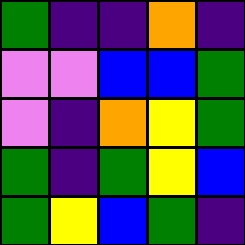[["green", "indigo", "indigo", "orange", "indigo"], ["violet", "violet", "blue", "blue", "green"], ["violet", "indigo", "orange", "yellow", "green"], ["green", "indigo", "green", "yellow", "blue"], ["green", "yellow", "blue", "green", "indigo"]]